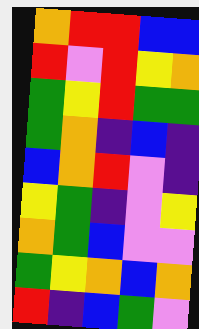[["orange", "red", "red", "blue", "blue"], ["red", "violet", "red", "yellow", "orange"], ["green", "yellow", "red", "green", "green"], ["green", "orange", "indigo", "blue", "indigo"], ["blue", "orange", "red", "violet", "indigo"], ["yellow", "green", "indigo", "violet", "yellow"], ["orange", "green", "blue", "violet", "violet"], ["green", "yellow", "orange", "blue", "orange"], ["red", "indigo", "blue", "green", "violet"]]